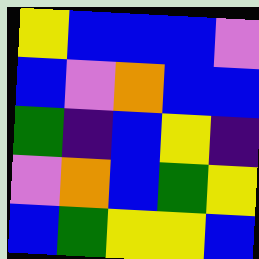[["yellow", "blue", "blue", "blue", "violet"], ["blue", "violet", "orange", "blue", "blue"], ["green", "indigo", "blue", "yellow", "indigo"], ["violet", "orange", "blue", "green", "yellow"], ["blue", "green", "yellow", "yellow", "blue"]]